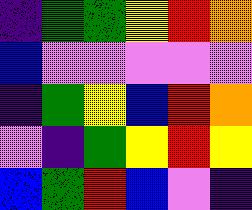[["indigo", "green", "green", "yellow", "red", "orange"], ["blue", "violet", "violet", "violet", "violet", "violet"], ["indigo", "green", "yellow", "blue", "red", "orange"], ["violet", "indigo", "green", "yellow", "red", "yellow"], ["blue", "green", "red", "blue", "violet", "indigo"]]